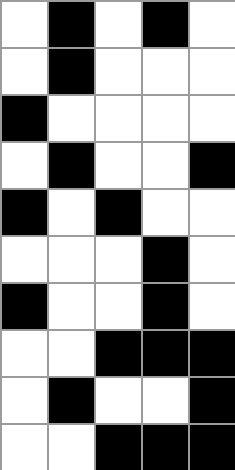[["white", "black", "white", "black", "white"], ["white", "black", "white", "white", "white"], ["black", "white", "white", "white", "white"], ["white", "black", "white", "white", "black"], ["black", "white", "black", "white", "white"], ["white", "white", "white", "black", "white"], ["black", "white", "white", "black", "white"], ["white", "white", "black", "black", "black"], ["white", "black", "white", "white", "black"], ["white", "white", "black", "black", "black"]]